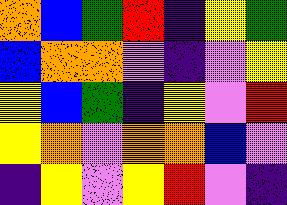[["orange", "blue", "green", "red", "indigo", "yellow", "green"], ["blue", "orange", "orange", "violet", "indigo", "violet", "yellow"], ["yellow", "blue", "green", "indigo", "yellow", "violet", "red"], ["yellow", "orange", "violet", "orange", "orange", "blue", "violet"], ["indigo", "yellow", "violet", "yellow", "red", "violet", "indigo"]]